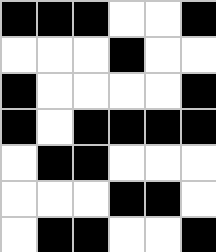[["black", "black", "black", "white", "white", "black"], ["white", "white", "white", "black", "white", "white"], ["black", "white", "white", "white", "white", "black"], ["black", "white", "black", "black", "black", "black"], ["white", "black", "black", "white", "white", "white"], ["white", "white", "white", "black", "black", "white"], ["white", "black", "black", "white", "white", "black"]]